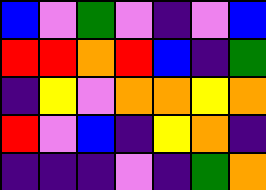[["blue", "violet", "green", "violet", "indigo", "violet", "blue"], ["red", "red", "orange", "red", "blue", "indigo", "green"], ["indigo", "yellow", "violet", "orange", "orange", "yellow", "orange"], ["red", "violet", "blue", "indigo", "yellow", "orange", "indigo"], ["indigo", "indigo", "indigo", "violet", "indigo", "green", "orange"]]